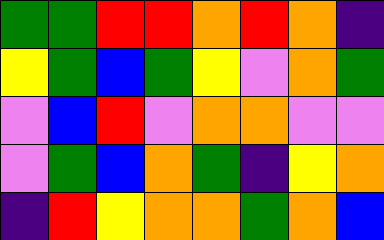[["green", "green", "red", "red", "orange", "red", "orange", "indigo"], ["yellow", "green", "blue", "green", "yellow", "violet", "orange", "green"], ["violet", "blue", "red", "violet", "orange", "orange", "violet", "violet"], ["violet", "green", "blue", "orange", "green", "indigo", "yellow", "orange"], ["indigo", "red", "yellow", "orange", "orange", "green", "orange", "blue"]]